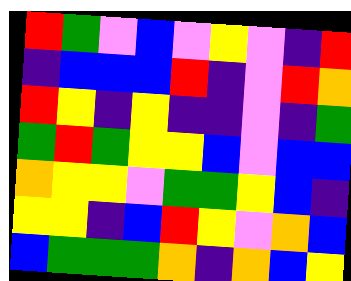[["red", "green", "violet", "blue", "violet", "yellow", "violet", "indigo", "red"], ["indigo", "blue", "blue", "blue", "red", "indigo", "violet", "red", "orange"], ["red", "yellow", "indigo", "yellow", "indigo", "indigo", "violet", "indigo", "green"], ["green", "red", "green", "yellow", "yellow", "blue", "violet", "blue", "blue"], ["orange", "yellow", "yellow", "violet", "green", "green", "yellow", "blue", "indigo"], ["yellow", "yellow", "indigo", "blue", "red", "yellow", "violet", "orange", "blue"], ["blue", "green", "green", "green", "orange", "indigo", "orange", "blue", "yellow"]]